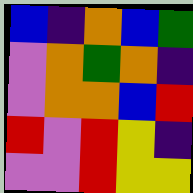[["blue", "indigo", "orange", "blue", "green"], ["violet", "orange", "green", "orange", "indigo"], ["violet", "orange", "orange", "blue", "red"], ["red", "violet", "red", "yellow", "indigo"], ["violet", "violet", "red", "yellow", "yellow"]]